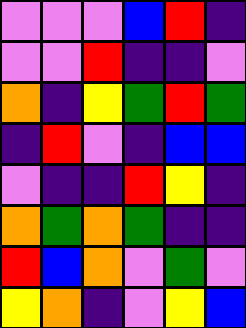[["violet", "violet", "violet", "blue", "red", "indigo"], ["violet", "violet", "red", "indigo", "indigo", "violet"], ["orange", "indigo", "yellow", "green", "red", "green"], ["indigo", "red", "violet", "indigo", "blue", "blue"], ["violet", "indigo", "indigo", "red", "yellow", "indigo"], ["orange", "green", "orange", "green", "indigo", "indigo"], ["red", "blue", "orange", "violet", "green", "violet"], ["yellow", "orange", "indigo", "violet", "yellow", "blue"]]